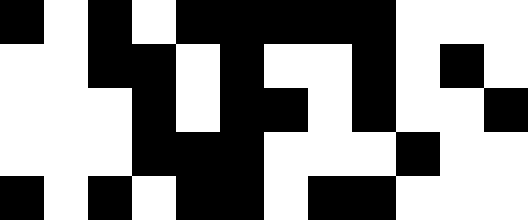[["black", "white", "black", "white", "black", "black", "black", "black", "black", "white", "white", "white"], ["white", "white", "black", "black", "white", "black", "white", "white", "black", "white", "black", "white"], ["white", "white", "white", "black", "white", "black", "black", "white", "black", "white", "white", "black"], ["white", "white", "white", "black", "black", "black", "white", "white", "white", "black", "white", "white"], ["black", "white", "black", "white", "black", "black", "white", "black", "black", "white", "white", "white"]]